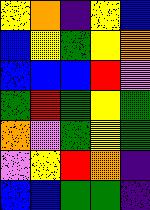[["yellow", "orange", "indigo", "yellow", "blue"], ["blue", "yellow", "green", "yellow", "orange"], ["blue", "blue", "blue", "red", "violet"], ["green", "red", "green", "yellow", "green"], ["orange", "violet", "green", "yellow", "green"], ["violet", "yellow", "red", "orange", "indigo"], ["blue", "blue", "green", "green", "indigo"]]